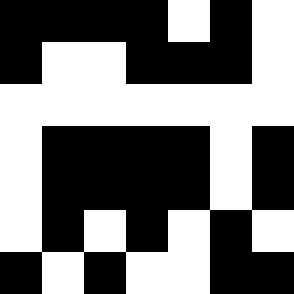[["black", "black", "black", "black", "white", "black", "white"], ["black", "white", "white", "black", "black", "black", "white"], ["white", "white", "white", "white", "white", "white", "white"], ["white", "black", "black", "black", "black", "white", "black"], ["white", "black", "black", "black", "black", "white", "black"], ["white", "black", "white", "black", "white", "black", "white"], ["black", "white", "black", "white", "white", "black", "black"]]